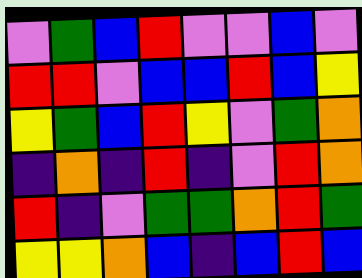[["violet", "green", "blue", "red", "violet", "violet", "blue", "violet"], ["red", "red", "violet", "blue", "blue", "red", "blue", "yellow"], ["yellow", "green", "blue", "red", "yellow", "violet", "green", "orange"], ["indigo", "orange", "indigo", "red", "indigo", "violet", "red", "orange"], ["red", "indigo", "violet", "green", "green", "orange", "red", "green"], ["yellow", "yellow", "orange", "blue", "indigo", "blue", "red", "blue"]]